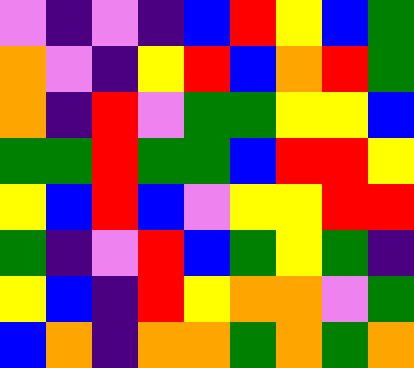[["violet", "indigo", "violet", "indigo", "blue", "red", "yellow", "blue", "green"], ["orange", "violet", "indigo", "yellow", "red", "blue", "orange", "red", "green"], ["orange", "indigo", "red", "violet", "green", "green", "yellow", "yellow", "blue"], ["green", "green", "red", "green", "green", "blue", "red", "red", "yellow"], ["yellow", "blue", "red", "blue", "violet", "yellow", "yellow", "red", "red"], ["green", "indigo", "violet", "red", "blue", "green", "yellow", "green", "indigo"], ["yellow", "blue", "indigo", "red", "yellow", "orange", "orange", "violet", "green"], ["blue", "orange", "indigo", "orange", "orange", "green", "orange", "green", "orange"]]